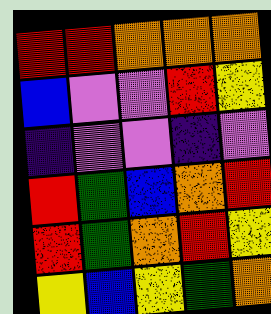[["red", "red", "orange", "orange", "orange"], ["blue", "violet", "violet", "red", "yellow"], ["indigo", "violet", "violet", "indigo", "violet"], ["red", "green", "blue", "orange", "red"], ["red", "green", "orange", "red", "yellow"], ["yellow", "blue", "yellow", "green", "orange"]]